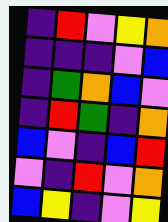[["indigo", "red", "violet", "yellow", "orange"], ["indigo", "indigo", "indigo", "violet", "blue"], ["indigo", "green", "orange", "blue", "violet"], ["indigo", "red", "green", "indigo", "orange"], ["blue", "violet", "indigo", "blue", "red"], ["violet", "indigo", "red", "violet", "orange"], ["blue", "yellow", "indigo", "violet", "yellow"]]